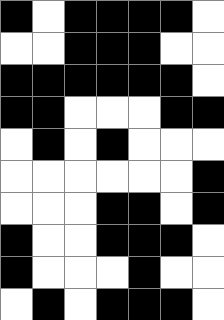[["black", "white", "black", "black", "black", "black", "white"], ["white", "white", "black", "black", "black", "white", "white"], ["black", "black", "black", "black", "black", "black", "white"], ["black", "black", "white", "white", "white", "black", "black"], ["white", "black", "white", "black", "white", "white", "white"], ["white", "white", "white", "white", "white", "white", "black"], ["white", "white", "white", "black", "black", "white", "black"], ["black", "white", "white", "black", "black", "black", "white"], ["black", "white", "white", "white", "black", "white", "white"], ["white", "black", "white", "black", "black", "black", "white"]]